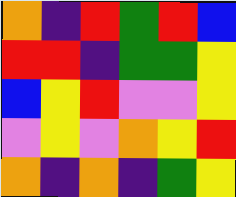[["orange", "indigo", "red", "green", "red", "blue"], ["red", "red", "indigo", "green", "green", "yellow"], ["blue", "yellow", "red", "violet", "violet", "yellow"], ["violet", "yellow", "violet", "orange", "yellow", "red"], ["orange", "indigo", "orange", "indigo", "green", "yellow"]]